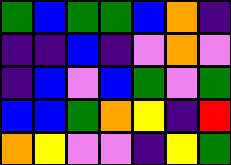[["green", "blue", "green", "green", "blue", "orange", "indigo"], ["indigo", "indigo", "blue", "indigo", "violet", "orange", "violet"], ["indigo", "blue", "violet", "blue", "green", "violet", "green"], ["blue", "blue", "green", "orange", "yellow", "indigo", "red"], ["orange", "yellow", "violet", "violet", "indigo", "yellow", "green"]]